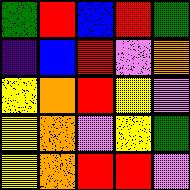[["green", "red", "blue", "red", "green"], ["indigo", "blue", "red", "violet", "orange"], ["yellow", "orange", "red", "yellow", "violet"], ["yellow", "orange", "violet", "yellow", "green"], ["yellow", "orange", "red", "red", "violet"]]